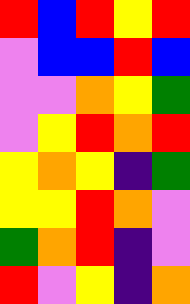[["red", "blue", "red", "yellow", "red"], ["violet", "blue", "blue", "red", "blue"], ["violet", "violet", "orange", "yellow", "green"], ["violet", "yellow", "red", "orange", "red"], ["yellow", "orange", "yellow", "indigo", "green"], ["yellow", "yellow", "red", "orange", "violet"], ["green", "orange", "red", "indigo", "violet"], ["red", "violet", "yellow", "indigo", "orange"]]